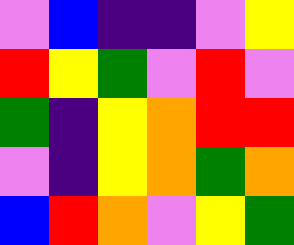[["violet", "blue", "indigo", "indigo", "violet", "yellow"], ["red", "yellow", "green", "violet", "red", "violet"], ["green", "indigo", "yellow", "orange", "red", "red"], ["violet", "indigo", "yellow", "orange", "green", "orange"], ["blue", "red", "orange", "violet", "yellow", "green"]]